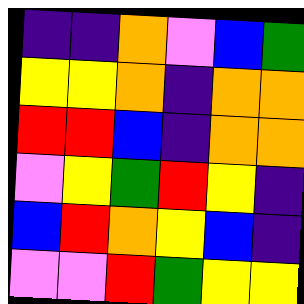[["indigo", "indigo", "orange", "violet", "blue", "green"], ["yellow", "yellow", "orange", "indigo", "orange", "orange"], ["red", "red", "blue", "indigo", "orange", "orange"], ["violet", "yellow", "green", "red", "yellow", "indigo"], ["blue", "red", "orange", "yellow", "blue", "indigo"], ["violet", "violet", "red", "green", "yellow", "yellow"]]